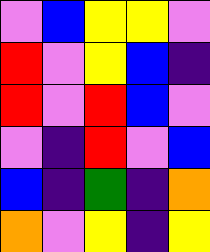[["violet", "blue", "yellow", "yellow", "violet"], ["red", "violet", "yellow", "blue", "indigo"], ["red", "violet", "red", "blue", "violet"], ["violet", "indigo", "red", "violet", "blue"], ["blue", "indigo", "green", "indigo", "orange"], ["orange", "violet", "yellow", "indigo", "yellow"]]